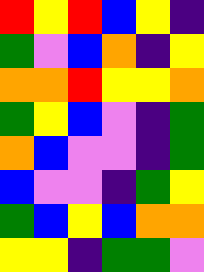[["red", "yellow", "red", "blue", "yellow", "indigo"], ["green", "violet", "blue", "orange", "indigo", "yellow"], ["orange", "orange", "red", "yellow", "yellow", "orange"], ["green", "yellow", "blue", "violet", "indigo", "green"], ["orange", "blue", "violet", "violet", "indigo", "green"], ["blue", "violet", "violet", "indigo", "green", "yellow"], ["green", "blue", "yellow", "blue", "orange", "orange"], ["yellow", "yellow", "indigo", "green", "green", "violet"]]